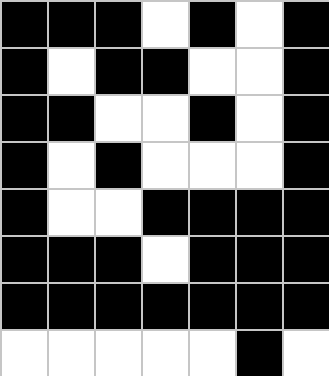[["black", "black", "black", "white", "black", "white", "black"], ["black", "white", "black", "black", "white", "white", "black"], ["black", "black", "white", "white", "black", "white", "black"], ["black", "white", "black", "white", "white", "white", "black"], ["black", "white", "white", "black", "black", "black", "black"], ["black", "black", "black", "white", "black", "black", "black"], ["black", "black", "black", "black", "black", "black", "black"], ["white", "white", "white", "white", "white", "black", "white"]]